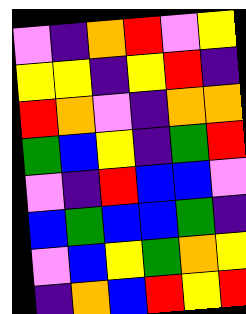[["violet", "indigo", "orange", "red", "violet", "yellow"], ["yellow", "yellow", "indigo", "yellow", "red", "indigo"], ["red", "orange", "violet", "indigo", "orange", "orange"], ["green", "blue", "yellow", "indigo", "green", "red"], ["violet", "indigo", "red", "blue", "blue", "violet"], ["blue", "green", "blue", "blue", "green", "indigo"], ["violet", "blue", "yellow", "green", "orange", "yellow"], ["indigo", "orange", "blue", "red", "yellow", "red"]]